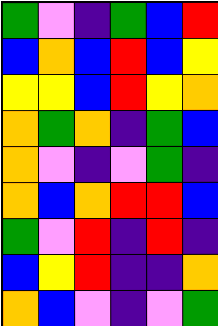[["green", "violet", "indigo", "green", "blue", "red"], ["blue", "orange", "blue", "red", "blue", "yellow"], ["yellow", "yellow", "blue", "red", "yellow", "orange"], ["orange", "green", "orange", "indigo", "green", "blue"], ["orange", "violet", "indigo", "violet", "green", "indigo"], ["orange", "blue", "orange", "red", "red", "blue"], ["green", "violet", "red", "indigo", "red", "indigo"], ["blue", "yellow", "red", "indigo", "indigo", "orange"], ["orange", "blue", "violet", "indigo", "violet", "green"]]